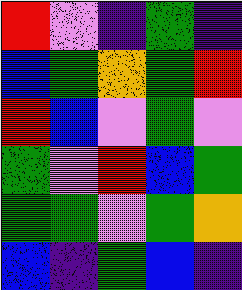[["red", "violet", "indigo", "green", "indigo"], ["blue", "green", "orange", "green", "red"], ["red", "blue", "violet", "green", "violet"], ["green", "violet", "red", "blue", "green"], ["green", "green", "violet", "green", "orange"], ["blue", "indigo", "green", "blue", "indigo"]]